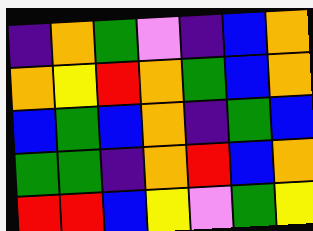[["indigo", "orange", "green", "violet", "indigo", "blue", "orange"], ["orange", "yellow", "red", "orange", "green", "blue", "orange"], ["blue", "green", "blue", "orange", "indigo", "green", "blue"], ["green", "green", "indigo", "orange", "red", "blue", "orange"], ["red", "red", "blue", "yellow", "violet", "green", "yellow"]]